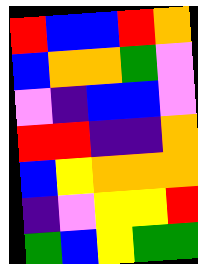[["red", "blue", "blue", "red", "orange"], ["blue", "orange", "orange", "green", "violet"], ["violet", "indigo", "blue", "blue", "violet"], ["red", "red", "indigo", "indigo", "orange"], ["blue", "yellow", "orange", "orange", "orange"], ["indigo", "violet", "yellow", "yellow", "red"], ["green", "blue", "yellow", "green", "green"]]